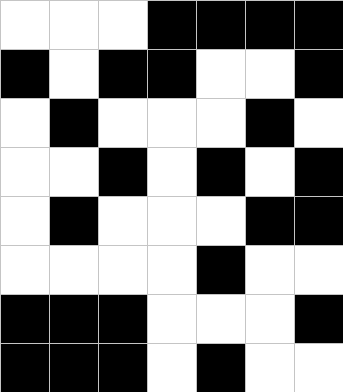[["white", "white", "white", "black", "black", "black", "black"], ["black", "white", "black", "black", "white", "white", "black"], ["white", "black", "white", "white", "white", "black", "white"], ["white", "white", "black", "white", "black", "white", "black"], ["white", "black", "white", "white", "white", "black", "black"], ["white", "white", "white", "white", "black", "white", "white"], ["black", "black", "black", "white", "white", "white", "black"], ["black", "black", "black", "white", "black", "white", "white"]]